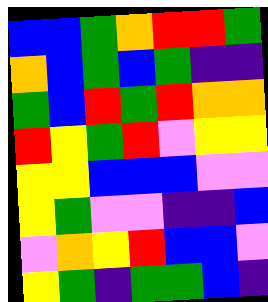[["blue", "blue", "green", "orange", "red", "red", "green"], ["orange", "blue", "green", "blue", "green", "indigo", "indigo"], ["green", "blue", "red", "green", "red", "orange", "orange"], ["red", "yellow", "green", "red", "violet", "yellow", "yellow"], ["yellow", "yellow", "blue", "blue", "blue", "violet", "violet"], ["yellow", "green", "violet", "violet", "indigo", "indigo", "blue"], ["violet", "orange", "yellow", "red", "blue", "blue", "violet"], ["yellow", "green", "indigo", "green", "green", "blue", "indigo"]]